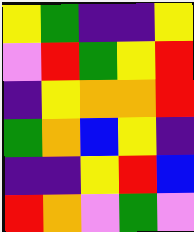[["yellow", "green", "indigo", "indigo", "yellow"], ["violet", "red", "green", "yellow", "red"], ["indigo", "yellow", "orange", "orange", "red"], ["green", "orange", "blue", "yellow", "indigo"], ["indigo", "indigo", "yellow", "red", "blue"], ["red", "orange", "violet", "green", "violet"]]